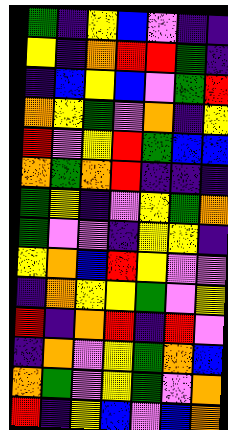[["green", "indigo", "yellow", "blue", "violet", "indigo", "indigo"], ["yellow", "indigo", "orange", "red", "red", "green", "indigo"], ["indigo", "blue", "yellow", "blue", "violet", "green", "red"], ["orange", "yellow", "green", "violet", "orange", "indigo", "yellow"], ["red", "violet", "yellow", "red", "green", "blue", "blue"], ["orange", "green", "orange", "red", "indigo", "indigo", "indigo"], ["green", "yellow", "indigo", "violet", "yellow", "green", "orange"], ["green", "violet", "violet", "indigo", "yellow", "yellow", "indigo"], ["yellow", "orange", "blue", "red", "yellow", "violet", "violet"], ["indigo", "orange", "yellow", "yellow", "green", "violet", "yellow"], ["red", "indigo", "orange", "red", "indigo", "red", "violet"], ["indigo", "orange", "violet", "yellow", "green", "orange", "blue"], ["orange", "green", "violet", "yellow", "green", "violet", "orange"], ["red", "indigo", "yellow", "blue", "violet", "blue", "orange"]]